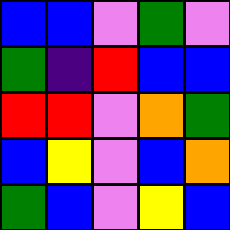[["blue", "blue", "violet", "green", "violet"], ["green", "indigo", "red", "blue", "blue"], ["red", "red", "violet", "orange", "green"], ["blue", "yellow", "violet", "blue", "orange"], ["green", "blue", "violet", "yellow", "blue"]]